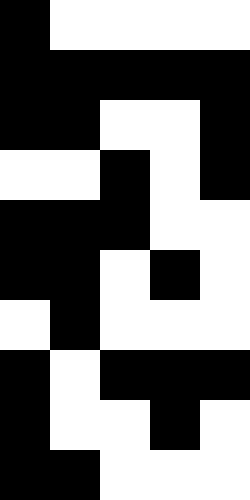[["black", "white", "white", "white", "white"], ["black", "black", "black", "black", "black"], ["black", "black", "white", "white", "black"], ["white", "white", "black", "white", "black"], ["black", "black", "black", "white", "white"], ["black", "black", "white", "black", "white"], ["white", "black", "white", "white", "white"], ["black", "white", "black", "black", "black"], ["black", "white", "white", "black", "white"], ["black", "black", "white", "white", "white"]]